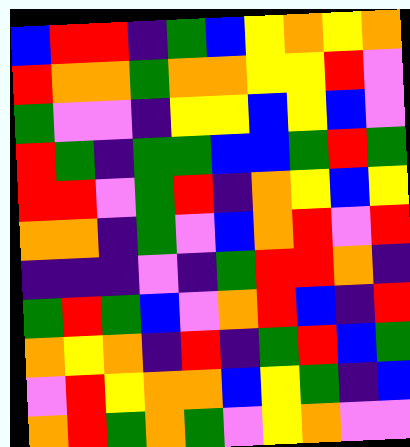[["blue", "red", "red", "indigo", "green", "blue", "yellow", "orange", "yellow", "orange"], ["red", "orange", "orange", "green", "orange", "orange", "yellow", "yellow", "red", "violet"], ["green", "violet", "violet", "indigo", "yellow", "yellow", "blue", "yellow", "blue", "violet"], ["red", "green", "indigo", "green", "green", "blue", "blue", "green", "red", "green"], ["red", "red", "violet", "green", "red", "indigo", "orange", "yellow", "blue", "yellow"], ["orange", "orange", "indigo", "green", "violet", "blue", "orange", "red", "violet", "red"], ["indigo", "indigo", "indigo", "violet", "indigo", "green", "red", "red", "orange", "indigo"], ["green", "red", "green", "blue", "violet", "orange", "red", "blue", "indigo", "red"], ["orange", "yellow", "orange", "indigo", "red", "indigo", "green", "red", "blue", "green"], ["violet", "red", "yellow", "orange", "orange", "blue", "yellow", "green", "indigo", "blue"], ["orange", "red", "green", "orange", "green", "violet", "yellow", "orange", "violet", "violet"]]